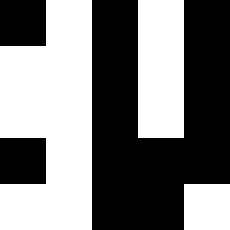[["black", "white", "black", "white", "black"], ["white", "white", "black", "white", "black"], ["white", "white", "black", "white", "black"], ["black", "white", "black", "black", "black"], ["white", "white", "black", "black", "white"]]